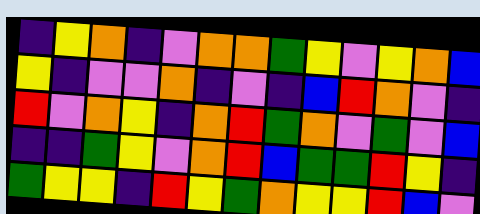[["indigo", "yellow", "orange", "indigo", "violet", "orange", "orange", "green", "yellow", "violet", "yellow", "orange", "blue"], ["yellow", "indigo", "violet", "violet", "orange", "indigo", "violet", "indigo", "blue", "red", "orange", "violet", "indigo"], ["red", "violet", "orange", "yellow", "indigo", "orange", "red", "green", "orange", "violet", "green", "violet", "blue"], ["indigo", "indigo", "green", "yellow", "violet", "orange", "red", "blue", "green", "green", "red", "yellow", "indigo"], ["green", "yellow", "yellow", "indigo", "red", "yellow", "green", "orange", "yellow", "yellow", "red", "blue", "violet"]]